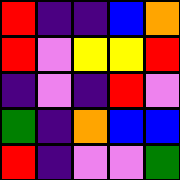[["red", "indigo", "indigo", "blue", "orange"], ["red", "violet", "yellow", "yellow", "red"], ["indigo", "violet", "indigo", "red", "violet"], ["green", "indigo", "orange", "blue", "blue"], ["red", "indigo", "violet", "violet", "green"]]